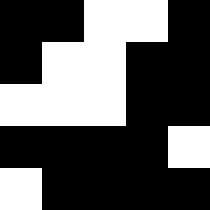[["black", "black", "white", "white", "black"], ["black", "white", "white", "black", "black"], ["white", "white", "white", "black", "black"], ["black", "black", "black", "black", "white"], ["white", "black", "black", "black", "black"]]